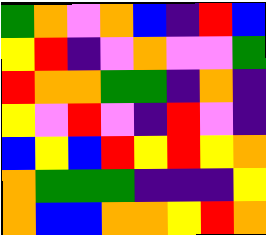[["green", "orange", "violet", "orange", "blue", "indigo", "red", "blue"], ["yellow", "red", "indigo", "violet", "orange", "violet", "violet", "green"], ["red", "orange", "orange", "green", "green", "indigo", "orange", "indigo"], ["yellow", "violet", "red", "violet", "indigo", "red", "violet", "indigo"], ["blue", "yellow", "blue", "red", "yellow", "red", "yellow", "orange"], ["orange", "green", "green", "green", "indigo", "indigo", "indigo", "yellow"], ["orange", "blue", "blue", "orange", "orange", "yellow", "red", "orange"]]